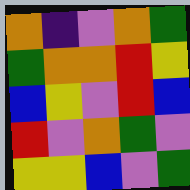[["orange", "indigo", "violet", "orange", "green"], ["green", "orange", "orange", "red", "yellow"], ["blue", "yellow", "violet", "red", "blue"], ["red", "violet", "orange", "green", "violet"], ["yellow", "yellow", "blue", "violet", "green"]]